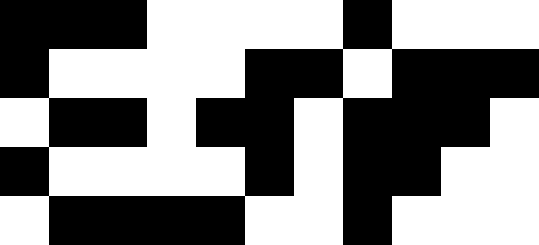[["black", "black", "black", "white", "white", "white", "white", "black", "white", "white", "white"], ["black", "white", "white", "white", "white", "black", "black", "white", "black", "black", "black"], ["white", "black", "black", "white", "black", "black", "white", "black", "black", "black", "white"], ["black", "white", "white", "white", "white", "black", "white", "black", "black", "white", "white"], ["white", "black", "black", "black", "black", "white", "white", "black", "white", "white", "white"]]